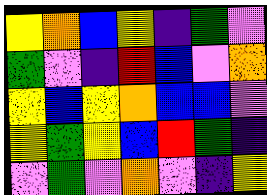[["yellow", "orange", "blue", "yellow", "indigo", "green", "violet"], ["green", "violet", "indigo", "red", "blue", "violet", "orange"], ["yellow", "blue", "yellow", "orange", "blue", "blue", "violet"], ["yellow", "green", "yellow", "blue", "red", "green", "indigo"], ["violet", "green", "violet", "orange", "violet", "indigo", "yellow"]]